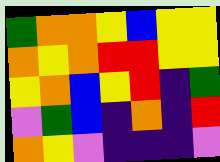[["green", "orange", "orange", "yellow", "blue", "yellow", "yellow"], ["orange", "yellow", "orange", "red", "red", "yellow", "yellow"], ["yellow", "orange", "blue", "yellow", "red", "indigo", "green"], ["violet", "green", "blue", "indigo", "orange", "indigo", "red"], ["orange", "yellow", "violet", "indigo", "indigo", "indigo", "violet"]]